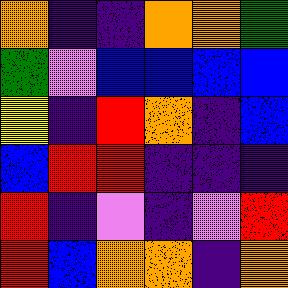[["orange", "indigo", "indigo", "orange", "orange", "green"], ["green", "violet", "blue", "blue", "blue", "blue"], ["yellow", "indigo", "red", "orange", "indigo", "blue"], ["blue", "red", "red", "indigo", "indigo", "indigo"], ["red", "indigo", "violet", "indigo", "violet", "red"], ["red", "blue", "orange", "orange", "indigo", "orange"]]